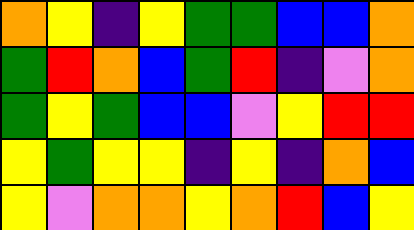[["orange", "yellow", "indigo", "yellow", "green", "green", "blue", "blue", "orange"], ["green", "red", "orange", "blue", "green", "red", "indigo", "violet", "orange"], ["green", "yellow", "green", "blue", "blue", "violet", "yellow", "red", "red"], ["yellow", "green", "yellow", "yellow", "indigo", "yellow", "indigo", "orange", "blue"], ["yellow", "violet", "orange", "orange", "yellow", "orange", "red", "blue", "yellow"]]